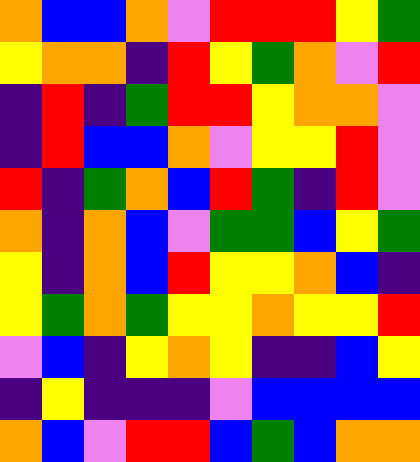[["orange", "blue", "blue", "orange", "violet", "red", "red", "red", "yellow", "green"], ["yellow", "orange", "orange", "indigo", "red", "yellow", "green", "orange", "violet", "red"], ["indigo", "red", "indigo", "green", "red", "red", "yellow", "orange", "orange", "violet"], ["indigo", "red", "blue", "blue", "orange", "violet", "yellow", "yellow", "red", "violet"], ["red", "indigo", "green", "orange", "blue", "red", "green", "indigo", "red", "violet"], ["orange", "indigo", "orange", "blue", "violet", "green", "green", "blue", "yellow", "green"], ["yellow", "indigo", "orange", "blue", "red", "yellow", "yellow", "orange", "blue", "indigo"], ["yellow", "green", "orange", "green", "yellow", "yellow", "orange", "yellow", "yellow", "red"], ["violet", "blue", "indigo", "yellow", "orange", "yellow", "indigo", "indigo", "blue", "yellow"], ["indigo", "yellow", "indigo", "indigo", "indigo", "violet", "blue", "blue", "blue", "blue"], ["orange", "blue", "violet", "red", "red", "blue", "green", "blue", "orange", "orange"]]